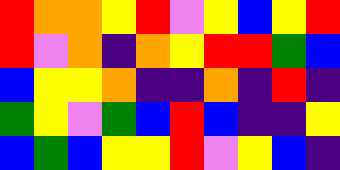[["red", "orange", "orange", "yellow", "red", "violet", "yellow", "blue", "yellow", "red"], ["red", "violet", "orange", "indigo", "orange", "yellow", "red", "red", "green", "blue"], ["blue", "yellow", "yellow", "orange", "indigo", "indigo", "orange", "indigo", "red", "indigo"], ["green", "yellow", "violet", "green", "blue", "red", "blue", "indigo", "indigo", "yellow"], ["blue", "green", "blue", "yellow", "yellow", "red", "violet", "yellow", "blue", "indigo"]]